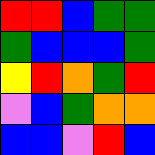[["red", "red", "blue", "green", "green"], ["green", "blue", "blue", "blue", "green"], ["yellow", "red", "orange", "green", "red"], ["violet", "blue", "green", "orange", "orange"], ["blue", "blue", "violet", "red", "blue"]]